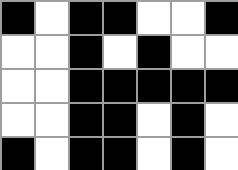[["black", "white", "black", "black", "white", "white", "black"], ["white", "white", "black", "white", "black", "white", "white"], ["white", "white", "black", "black", "black", "black", "black"], ["white", "white", "black", "black", "white", "black", "white"], ["black", "white", "black", "black", "white", "black", "white"]]